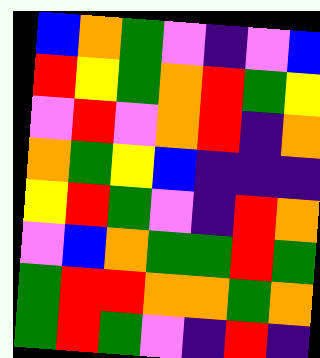[["blue", "orange", "green", "violet", "indigo", "violet", "blue"], ["red", "yellow", "green", "orange", "red", "green", "yellow"], ["violet", "red", "violet", "orange", "red", "indigo", "orange"], ["orange", "green", "yellow", "blue", "indigo", "indigo", "indigo"], ["yellow", "red", "green", "violet", "indigo", "red", "orange"], ["violet", "blue", "orange", "green", "green", "red", "green"], ["green", "red", "red", "orange", "orange", "green", "orange"], ["green", "red", "green", "violet", "indigo", "red", "indigo"]]